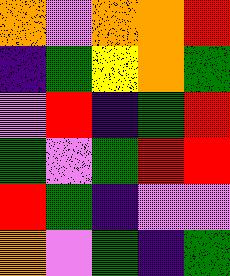[["orange", "violet", "orange", "orange", "red"], ["indigo", "green", "yellow", "orange", "green"], ["violet", "red", "indigo", "green", "red"], ["green", "violet", "green", "red", "red"], ["red", "green", "indigo", "violet", "violet"], ["orange", "violet", "green", "indigo", "green"]]